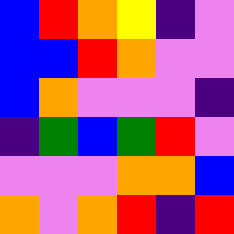[["blue", "red", "orange", "yellow", "indigo", "violet"], ["blue", "blue", "red", "orange", "violet", "violet"], ["blue", "orange", "violet", "violet", "violet", "indigo"], ["indigo", "green", "blue", "green", "red", "violet"], ["violet", "violet", "violet", "orange", "orange", "blue"], ["orange", "violet", "orange", "red", "indigo", "red"]]